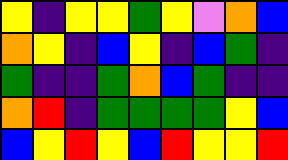[["yellow", "indigo", "yellow", "yellow", "green", "yellow", "violet", "orange", "blue"], ["orange", "yellow", "indigo", "blue", "yellow", "indigo", "blue", "green", "indigo"], ["green", "indigo", "indigo", "green", "orange", "blue", "green", "indigo", "indigo"], ["orange", "red", "indigo", "green", "green", "green", "green", "yellow", "blue"], ["blue", "yellow", "red", "yellow", "blue", "red", "yellow", "yellow", "red"]]